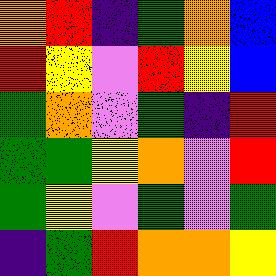[["orange", "red", "indigo", "green", "orange", "blue"], ["red", "yellow", "violet", "red", "yellow", "blue"], ["green", "orange", "violet", "green", "indigo", "red"], ["green", "green", "yellow", "orange", "violet", "red"], ["green", "yellow", "violet", "green", "violet", "green"], ["indigo", "green", "red", "orange", "orange", "yellow"]]